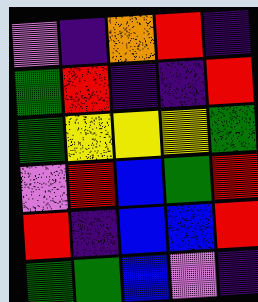[["violet", "indigo", "orange", "red", "indigo"], ["green", "red", "indigo", "indigo", "red"], ["green", "yellow", "yellow", "yellow", "green"], ["violet", "red", "blue", "green", "red"], ["red", "indigo", "blue", "blue", "red"], ["green", "green", "blue", "violet", "indigo"]]